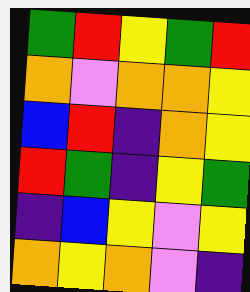[["green", "red", "yellow", "green", "red"], ["orange", "violet", "orange", "orange", "yellow"], ["blue", "red", "indigo", "orange", "yellow"], ["red", "green", "indigo", "yellow", "green"], ["indigo", "blue", "yellow", "violet", "yellow"], ["orange", "yellow", "orange", "violet", "indigo"]]